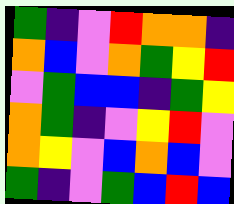[["green", "indigo", "violet", "red", "orange", "orange", "indigo"], ["orange", "blue", "violet", "orange", "green", "yellow", "red"], ["violet", "green", "blue", "blue", "indigo", "green", "yellow"], ["orange", "green", "indigo", "violet", "yellow", "red", "violet"], ["orange", "yellow", "violet", "blue", "orange", "blue", "violet"], ["green", "indigo", "violet", "green", "blue", "red", "blue"]]